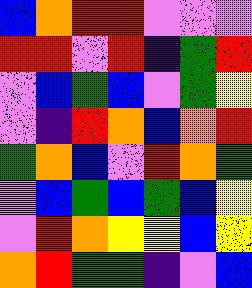[["blue", "orange", "red", "red", "violet", "violet", "violet"], ["red", "red", "violet", "red", "indigo", "green", "red"], ["violet", "blue", "green", "blue", "violet", "green", "yellow"], ["violet", "indigo", "red", "orange", "blue", "orange", "red"], ["green", "orange", "blue", "violet", "red", "orange", "green"], ["violet", "blue", "green", "blue", "green", "blue", "yellow"], ["violet", "red", "orange", "yellow", "yellow", "blue", "yellow"], ["orange", "red", "green", "green", "indigo", "violet", "blue"]]